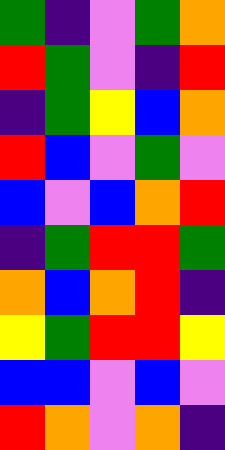[["green", "indigo", "violet", "green", "orange"], ["red", "green", "violet", "indigo", "red"], ["indigo", "green", "yellow", "blue", "orange"], ["red", "blue", "violet", "green", "violet"], ["blue", "violet", "blue", "orange", "red"], ["indigo", "green", "red", "red", "green"], ["orange", "blue", "orange", "red", "indigo"], ["yellow", "green", "red", "red", "yellow"], ["blue", "blue", "violet", "blue", "violet"], ["red", "orange", "violet", "orange", "indigo"]]